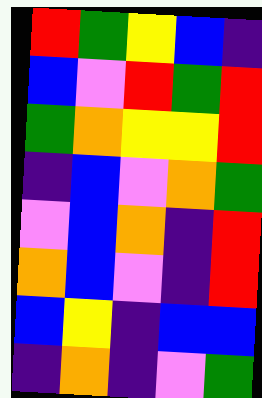[["red", "green", "yellow", "blue", "indigo"], ["blue", "violet", "red", "green", "red"], ["green", "orange", "yellow", "yellow", "red"], ["indigo", "blue", "violet", "orange", "green"], ["violet", "blue", "orange", "indigo", "red"], ["orange", "blue", "violet", "indigo", "red"], ["blue", "yellow", "indigo", "blue", "blue"], ["indigo", "orange", "indigo", "violet", "green"]]